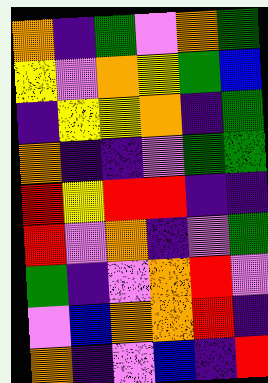[["orange", "indigo", "green", "violet", "orange", "green"], ["yellow", "violet", "orange", "yellow", "green", "blue"], ["indigo", "yellow", "yellow", "orange", "indigo", "green"], ["orange", "indigo", "indigo", "violet", "green", "green"], ["red", "yellow", "red", "red", "indigo", "indigo"], ["red", "violet", "orange", "indigo", "violet", "green"], ["green", "indigo", "violet", "orange", "red", "violet"], ["violet", "blue", "orange", "orange", "red", "indigo"], ["orange", "indigo", "violet", "blue", "indigo", "red"]]